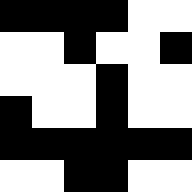[["black", "black", "black", "black", "white", "white"], ["white", "white", "black", "white", "white", "black"], ["white", "white", "white", "black", "white", "white"], ["black", "white", "white", "black", "white", "white"], ["black", "black", "black", "black", "black", "black"], ["white", "white", "black", "black", "white", "white"]]